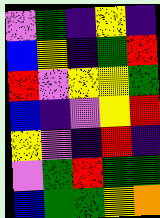[["violet", "green", "indigo", "yellow", "indigo"], ["blue", "yellow", "indigo", "green", "red"], ["red", "violet", "yellow", "yellow", "green"], ["blue", "indigo", "violet", "yellow", "red"], ["yellow", "violet", "indigo", "red", "indigo"], ["violet", "green", "red", "green", "green"], ["blue", "green", "green", "yellow", "orange"]]